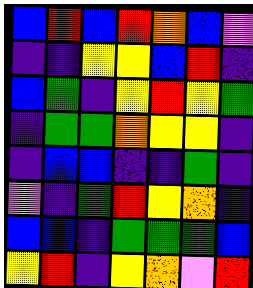[["blue", "red", "blue", "red", "orange", "blue", "violet"], ["indigo", "indigo", "yellow", "yellow", "blue", "red", "indigo"], ["blue", "green", "indigo", "yellow", "red", "yellow", "green"], ["indigo", "green", "green", "orange", "yellow", "yellow", "indigo"], ["indigo", "blue", "blue", "indigo", "indigo", "green", "indigo"], ["violet", "indigo", "green", "red", "yellow", "orange", "indigo"], ["blue", "blue", "indigo", "green", "green", "green", "blue"], ["yellow", "red", "indigo", "yellow", "orange", "violet", "red"]]